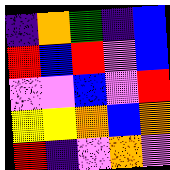[["indigo", "orange", "green", "indigo", "blue"], ["red", "blue", "red", "violet", "blue"], ["violet", "violet", "blue", "violet", "red"], ["yellow", "yellow", "orange", "blue", "orange"], ["red", "indigo", "violet", "orange", "violet"]]